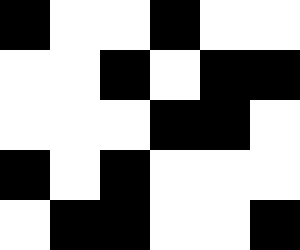[["black", "white", "white", "black", "white", "white"], ["white", "white", "black", "white", "black", "black"], ["white", "white", "white", "black", "black", "white"], ["black", "white", "black", "white", "white", "white"], ["white", "black", "black", "white", "white", "black"]]